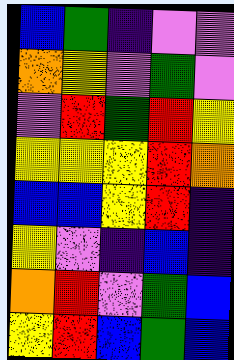[["blue", "green", "indigo", "violet", "violet"], ["orange", "yellow", "violet", "green", "violet"], ["violet", "red", "green", "red", "yellow"], ["yellow", "yellow", "yellow", "red", "orange"], ["blue", "blue", "yellow", "red", "indigo"], ["yellow", "violet", "indigo", "blue", "indigo"], ["orange", "red", "violet", "green", "blue"], ["yellow", "red", "blue", "green", "blue"]]